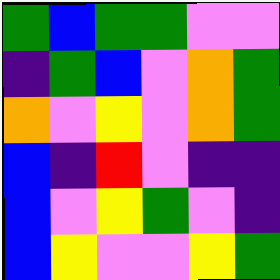[["green", "blue", "green", "green", "violet", "violet"], ["indigo", "green", "blue", "violet", "orange", "green"], ["orange", "violet", "yellow", "violet", "orange", "green"], ["blue", "indigo", "red", "violet", "indigo", "indigo"], ["blue", "violet", "yellow", "green", "violet", "indigo"], ["blue", "yellow", "violet", "violet", "yellow", "green"]]